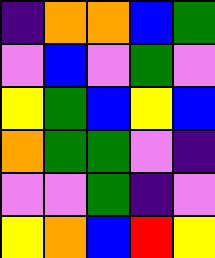[["indigo", "orange", "orange", "blue", "green"], ["violet", "blue", "violet", "green", "violet"], ["yellow", "green", "blue", "yellow", "blue"], ["orange", "green", "green", "violet", "indigo"], ["violet", "violet", "green", "indigo", "violet"], ["yellow", "orange", "blue", "red", "yellow"]]